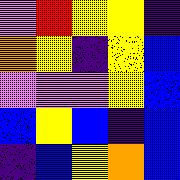[["violet", "red", "yellow", "yellow", "indigo"], ["orange", "yellow", "indigo", "yellow", "blue"], ["violet", "violet", "violet", "yellow", "blue"], ["blue", "yellow", "blue", "indigo", "blue"], ["indigo", "blue", "yellow", "orange", "blue"]]